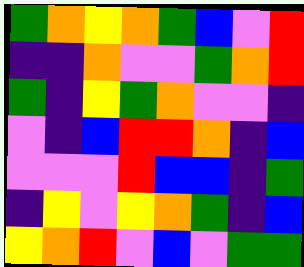[["green", "orange", "yellow", "orange", "green", "blue", "violet", "red"], ["indigo", "indigo", "orange", "violet", "violet", "green", "orange", "red"], ["green", "indigo", "yellow", "green", "orange", "violet", "violet", "indigo"], ["violet", "indigo", "blue", "red", "red", "orange", "indigo", "blue"], ["violet", "violet", "violet", "red", "blue", "blue", "indigo", "green"], ["indigo", "yellow", "violet", "yellow", "orange", "green", "indigo", "blue"], ["yellow", "orange", "red", "violet", "blue", "violet", "green", "green"]]